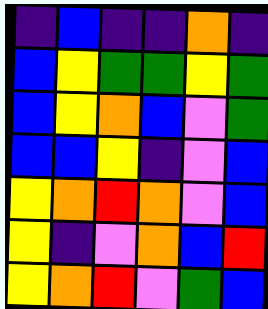[["indigo", "blue", "indigo", "indigo", "orange", "indigo"], ["blue", "yellow", "green", "green", "yellow", "green"], ["blue", "yellow", "orange", "blue", "violet", "green"], ["blue", "blue", "yellow", "indigo", "violet", "blue"], ["yellow", "orange", "red", "orange", "violet", "blue"], ["yellow", "indigo", "violet", "orange", "blue", "red"], ["yellow", "orange", "red", "violet", "green", "blue"]]